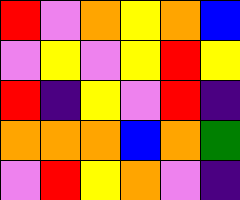[["red", "violet", "orange", "yellow", "orange", "blue"], ["violet", "yellow", "violet", "yellow", "red", "yellow"], ["red", "indigo", "yellow", "violet", "red", "indigo"], ["orange", "orange", "orange", "blue", "orange", "green"], ["violet", "red", "yellow", "orange", "violet", "indigo"]]